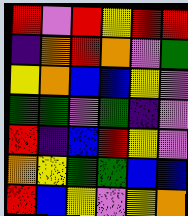[["red", "violet", "red", "yellow", "red", "red"], ["indigo", "orange", "red", "orange", "violet", "green"], ["yellow", "orange", "blue", "blue", "yellow", "violet"], ["green", "green", "violet", "green", "indigo", "violet"], ["red", "indigo", "blue", "red", "yellow", "violet"], ["orange", "yellow", "green", "green", "blue", "blue"], ["red", "blue", "yellow", "violet", "yellow", "orange"]]